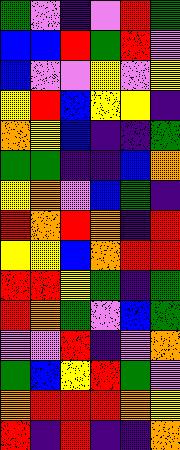[["green", "violet", "indigo", "violet", "red", "green"], ["blue", "blue", "red", "green", "red", "violet"], ["blue", "violet", "violet", "yellow", "violet", "yellow"], ["yellow", "red", "blue", "yellow", "yellow", "indigo"], ["orange", "yellow", "blue", "indigo", "indigo", "green"], ["green", "green", "indigo", "indigo", "blue", "orange"], ["yellow", "orange", "violet", "blue", "green", "indigo"], ["red", "orange", "red", "orange", "indigo", "red"], ["yellow", "yellow", "blue", "orange", "red", "red"], ["red", "red", "yellow", "green", "indigo", "green"], ["red", "orange", "green", "violet", "blue", "green"], ["violet", "violet", "red", "indigo", "violet", "orange"], ["green", "blue", "yellow", "red", "green", "violet"], ["orange", "red", "red", "red", "orange", "yellow"], ["red", "indigo", "red", "indigo", "indigo", "orange"]]